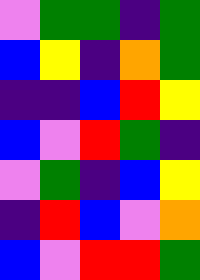[["violet", "green", "green", "indigo", "green"], ["blue", "yellow", "indigo", "orange", "green"], ["indigo", "indigo", "blue", "red", "yellow"], ["blue", "violet", "red", "green", "indigo"], ["violet", "green", "indigo", "blue", "yellow"], ["indigo", "red", "blue", "violet", "orange"], ["blue", "violet", "red", "red", "green"]]